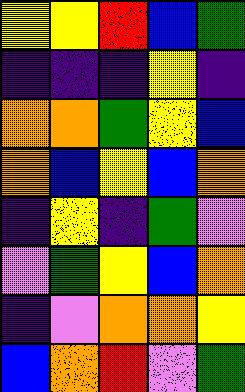[["yellow", "yellow", "red", "blue", "green"], ["indigo", "indigo", "indigo", "yellow", "indigo"], ["orange", "orange", "green", "yellow", "blue"], ["orange", "blue", "yellow", "blue", "orange"], ["indigo", "yellow", "indigo", "green", "violet"], ["violet", "green", "yellow", "blue", "orange"], ["indigo", "violet", "orange", "orange", "yellow"], ["blue", "orange", "red", "violet", "green"]]